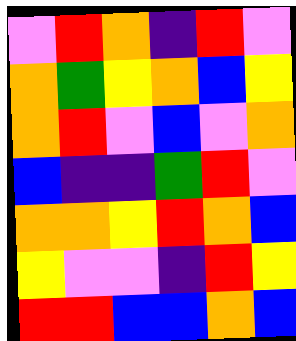[["violet", "red", "orange", "indigo", "red", "violet"], ["orange", "green", "yellow", "orange", "blue", "yellow"], ["orange", "red", "violet", "blue", "violet", "orange"], ["blue", "indigo", "indigo", "green", "red", "violet"], ["orange", "orange", "yellow", "red", "orange", "blue"], ["yellow", "violet", "violet", "indigo", "red", "yellow"], ["red", "red", "blue", "blue", "orange", "blue"]]